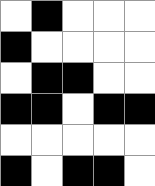[["white", "black", "white", "white", "white"], ["black", "white", "white", "white", "white"], ["white", "black", "black", "white", "white"], ["black", "black", "white", "black", "black"], ["white", "white", "white", "white", "white"], ["black", "white", "black", "black", "white"]]